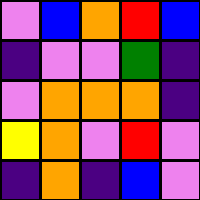[["violet", "blue", "orange", "red", "blue"], ["indigo", "violet", "violet", "green", "indigo"], ["violet", "orange", "orange", "orange", "indigo"], ["yellow", "orange", "violet", "red", "violet"], ["indigo", "orange", "indigo", "blue", "violet"]]